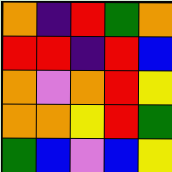[["orange", "indigo", "red", "green", "orange"], ["red", "red", "indigo", "red", "blue"], ["orange", "violet", "orange", "red", "yellow"], ["orange", "orange", "yellow", "red", "green"], ["green", "blue", "violet", "blue", "yellow"]]